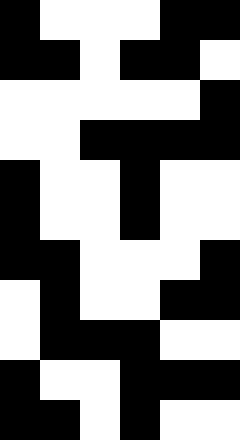[["black", "white", "white", "white", "black", "black"], ["black", "black", "white", "black", "black", "white"], ["white", "white", "white", "white", "white", "black"], ["white", "white", "black", "black", "black", "black"], ["black", "white", "white", "black", "white", "white"], ["black", "white", "white", "black", "white", "white"], ["black", "black", "white", "white", "white", "black"], ["white", "black", "white", "white", "black", "black"], ["white", "black", "black", "black", "white", "white"], ["black", "white", "white", "black", "black", "black"], ["black", "black", "white", "black", "white", "white"]]